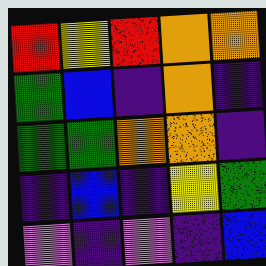[["red", "yellow", "red", "orange", "orange"], ["green", "blue", "indigo", "orange", "indigo"], ["green", "green", "orange", "orange", "indigo"], ["indigo", "blue", "indigo", "yellow", "green"], ["violet", "indigo", "violet", "indigo", "blue"]]